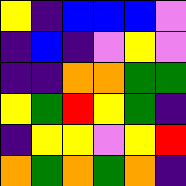[["yellow", "indigo", "blue", "blue", "blue", "violet"], ["indigo", "blue", "indigo", "violet", "yellow", "violet"], ["indigo", "indigo", "orange", "orange", "green", "green"], ["yellow", "green", "red", "yellow", "green", "indigo"], ["indigo", "yellow", "yellow", "violet", "yellow", "red"], ["orange", "green", "orange", "green", "orange", "indigo"]]